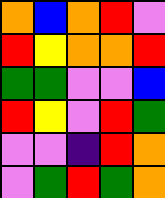[["orange", "blue", "orange", "red", "violet"], ["red", "yellow", "orange", "orange", "red"], ["green", "green", "violet", "violet", "blue"], ["red", "yellow", "violet", "red", "green"], ["violet", "violet", "indigo", "red", "orange"], ["violet", "green", "red", "green", "orange"]]